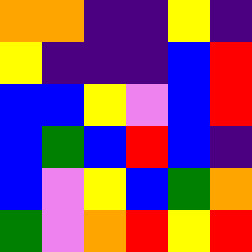[["orange", "orange", "indigo", "indigo", "yellow", "indigo"], ["yellow", "indigo", "indigo", "indigo", "blue", "red"], ["blue", "blue", "yellow", "violet", "blue", "red"], ["blue", "green", "blue", "red", "blue", "indigo"], ["blue", "violet", "yellow", "blue", "green", "orange"], ["green", "violet", "orange", "red", "yellow", "red"]]